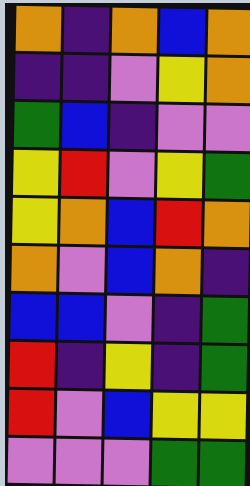[["orange", "indigo", "orange", "blue", "orange"], ["indigo", "indigo", "violet", "yellow", "orange"], ["green", "blue", "indigo", "violet", "violet"], ["yellow", "red", "violet", "yellow", "green"], ["yellow", "orange", "blue", "red", "orange"], ["orange", "violet", "blue", "orange", "indigo"], ["blue", "blue", "violet", "indigo", "green"], ["red", "indigo", "yellow", "indigo", "green"], ["red", "violet", "blue", "yellow", "yellow"], ["violet", "violet", "violet", "green", "green"]]